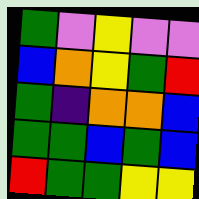[["green", "violet", "yellow", "violet", "violet"], ["blue", "orange", "yellow", "green", "red"], ["green", "indigo", "orange", "orange", "blue"], ["green", "green", "blue", "green", "blue"], ["red", "green", "green", "yellow", "yellow"]]